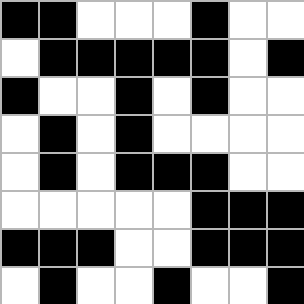[["black", "black", "white", "white", "white", "black", "white", "white"], ["white", "black", "black", "black", "black", "black", "white", "black"], ["black", "white", "white", "black", "white", "black", "white", "white"], ["white", "black", "white", "black", "white", "white", "white", "white"], ["white", "black", "white", "black", "black", "black", "white", "white"], ["white", "white", "white", "white", "white", "black", "black", "black"], ["black", "black", "black", "white", "white", "black", "black", "black"], ["white", "black", "white", "white", "black", "white", "white", "black"]]